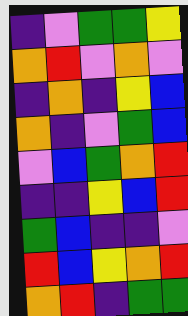[["indigo", "violet", "green", "green", "yellow"], ["orange", "red", "violet", "orange", "violet"], ["indigo", "orange", "indigo", "yellow", "blue"], ["orange", "indigo", "violet", "green", "blue"], ["violet", "blue", "green", "orange", "red"], ["indigo", "indigo", "yellow", "blue", "red"], ["green", "blue", "indigo", "indigo", "violet"], ["red", "blue", "yellow", "orange", "red"], ["orange", "red", "indigo", "green", "green"]]